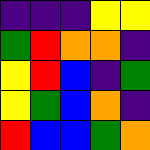[["indigo", "indigo", "indigo", "yellow", "yellow"], ["green", "red", "orange", "orange", "indigo"], ["yellow", "red", "blue", "indigo", "green"], ["yellow", "green", "blue", "orange", "indigo"], ["red", "blue", "blue", "green", "orange"]]